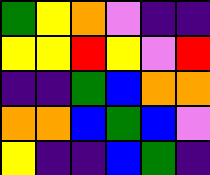[["green", "yellow", "orange", "violet", "indigo", "indigo"], ["yellow", "yellow", "red", "yellow", "violet", "red"], ["indigo", "indigo", "green", "blue", "orange", "orange"], ["orange", "orange", "blue", "green", "blue", "violet"], ["yellow", "indigo", "indigo", "blue", "green", "indigo"]]